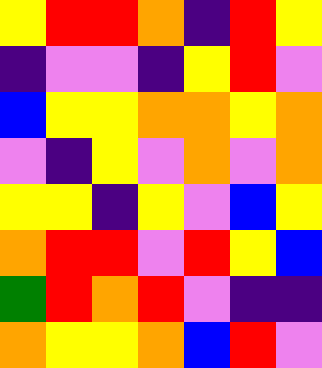[["yellow", "red", "red", "orange", "indigo", "red", "yellow"], ["indigo", "violet", "violet", "indigo", "yellow", "red", "violet"], ["blue", "yellow", "yellow", "orange", "orange", "yellow", "orange"], ["violet", "indigo", "yellow", "violet", "orange", "violet", "orange"], ["yellow", "yellow", "indigo", "yellow", "violet", "blue", "yellow"], ["orange", "red", "red", "violet", "red", "yellow", "blue"], ["green", "red", "orange", "red", "violet", "indigo", "indigo"], ["orange", "yellow", "yellow", "orange", "blue", "red", "violet"]]